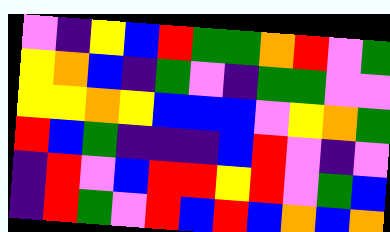[["violet", "indigo", "yellow", "blue", "red", "green", "green", "orange", "red", "violet", "green"], ["yellow", "orange", "blue", "indigo", "green", "violet", "indigo", "green", "green", "violet", "violet"], ["yellow", "yellow", "orange", "yellow", "blue", "blue", "blue", "violet", "yellow", "orange", "green"], ["red", "blue", "green", "indigo", "indigo", "indigo", "blue", "red", "violet", "indigo", "violet"], ["indigo", "red", "violet", "blue", "red", "red", "yellow", "red", "violet", "green", "blue"], ["indigo", "red", "green", "violet", "red", "blue", "red", "blue", "orange", "blue", "orange"]]